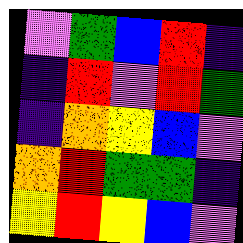[["violet", "green", "blue", "red", "indigo"], ["indigo", "red", "violet", "red", "green"], ["indigo", "orange", "yellow", "blue", "violet"], ["orange", "red", "green", "green", "indigo"], ["yellow", "red", "yellow", "blue", "violet"]]